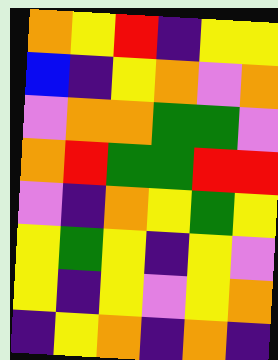[["orange", "yellow", "red", "indigo", "yellow", "yellow"], ["blue", "indigo", "yellow", "orange", "violet", "orange"], ["violet", "orange", "orange", "green", "green", "violet"], ["orange", "red", "green", "green", "red", "red"], ["violet", "indigo", "orange", "yellow", "green", "yellow"], ["yellow", "green", "yellow", "indigo", "yellow", "violet"], ["yellow", "indigo", "yellow", "violet", "yellow", "orange"], ["indigo", "yellow", "orange", "indigo", "orange", "indigo"]]